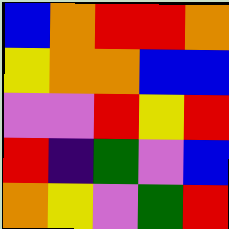[["blue", "orange", "red", "red", "orange"], ["yellow", "orange", "orange", "blue", "blue"], ["violet", "violet", "red", "yellow", "red"], ["red", "indigo", "green", "violet", "blue"], ["orange", "yellow", "violet", "green", "red"]]